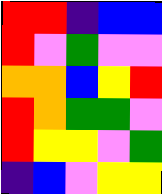[["red", "red", "indigo", "blue", "blue"], ["red", "violet", "green", "violet", "violet"], ["orange", "orange", "blue", "yellow", "red"], ["red", "orange", "green", "green", "violet"], ["red", "yellow", "yellow", "violet", "green"], ["indigo", "blue", "violet", "yellow", "yellow"]]